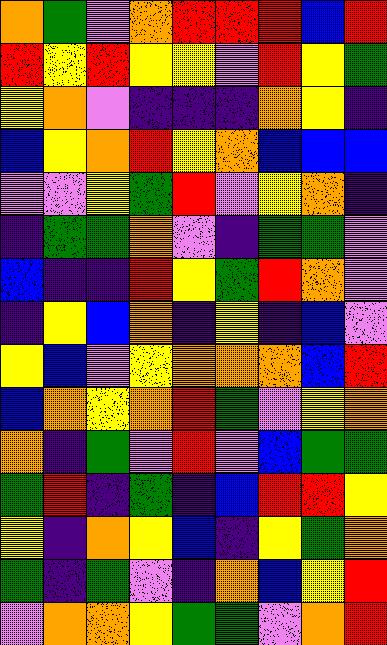[["orange", "green", "violet", "orange", "red", "red", "red", "blue", "red"], ["red", "yellow", "red", "yellow", "yellow", "violet", "red", "yellow", "green"], ["yellow", "orange", "violet", "indigo", "indigo", "indigo", "orange", "yellow", "indigo"], ["blue", "yellow", "orange", "red", "yellow", "orange", "blue", "blue", "blue"], ["violet", "violet", "yellow", "green", "red", "violet", "yellow", "orange", "indigo"], ["indigo", "green", "green", "orange", "violet", "indigo", "green", "green", "violet"], ["blue", "indigo", "indigo", "red", "yellow", "green", "red", "orange", "violet"], ["indigo", "yellow", "blue", "orange", "indigo", "yellow", "indigo", "blue", "violet"], ["yellow", "blue", "violet", "yellow", "orange", "orange", "orange", "blue", "red"], ["blue", "orange", "yellow", "orange", "red", "green", "violet", "yellow", "orange"], ["orange", "indigo", "green", "violet", "red", "violet", "blue", "green", "green"], ["green", "red", "indigo", "green", "indigo", "blue", "red", "red", "yellow"], ["yellow", "indigo", "orange", "yellow", "blue", "indigo", "yellow", "green", "orange"], ["green", "indigo", "green", "violet", "indigo", "orange", "blue", "yellow", "red"], ["violet", "orange", "orange", "yellow", "green", "green", "violet", "orange", "red"]]